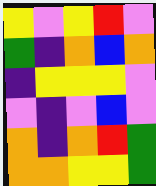[["yellow", "violet", "yellow", "red", "violet"], ["green", "indigo", "orange", "blue", "orange"], ["indigo", "yellow", "yellow", "yellow", "violet"], ["violet", "indigo", "violet", "blue", "violet"], ["orange", "indigo", "orange", "red", "green"], ["orange", "orange", "yellow", "yellow", "green"]]